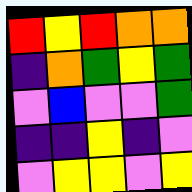[["red", "yellow", "red", "orange", "orange"], ["indigo", "orange", "green", "yellow", "green"], ["violet", "blue", "violet", "violet", "green"], ["indigo", "indigo", "yellow", "indigo", "violet"], ["violet", "yellow", "yellow", "violet", "yellow"]]